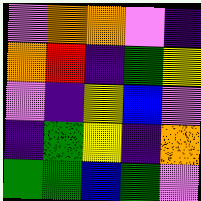[["violet", "orange", "orange", "violet", "indigo"], ["orange", "red", "indigo", "green", "yellow"], ["violet", "indigo", "yellow", "blue", "violet"], ["indigo", "green", "yellow", "indigo", "orange"], ["green", "green", "blue", "green", "violet"]]